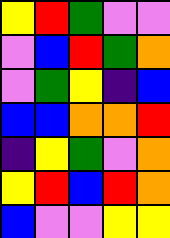[["yellow", "red", "green", "violet", "violet"], ["violet", "blue", "red", "green", "orange"], ["violet", "green", "yellow", "indigo", "blue"], ["blue", "blue", "orange", "orange", "red"], ["indigo", "yellow", "green", "violet", "orange"], ["yellow", "red", "blue", "red", "orange"], ["blue", "violet", "violet", "yellow", "yellow"]]